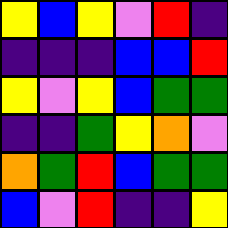[["yellow", "blue", "yellow", "violet", "red", "indigo"], ["indigo", "indigo", "indigo", "blue", "blue", "red"], ["yellow", "violet", "yellow", "blue", "green", "green"], ["indigo", "indigo", "green", "yellow", "orange", "violet"], ["orange", "green", "red", "blue", "green", "green"], ["blue", "violet", "red", "indigo", "indigo", "yellow"]]